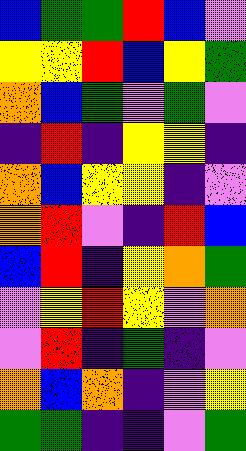[["blue", "green", "green", "red", "blue", "violet"], ["yellow", "yellow", "red", "blue", "yellow", "green"], ["orange", "blue", "green", "violet", "green", "violet"], ["indigo", "red", "indigo", "yellow", "yellow", "indigo"], ["orange", "blue", "yellow", "yellow", "indigo", "violet"], ["orange", "red", "violet", "indigo", "red", "blue"], ["blue", "red", "indigo", "yellow", "orange", "green"], ["violet", "yellow", "red", "yellow", "violet", "orange"], ["violet", "red", "indigo", "green", "indigo", "violet"], ["orange", "blue", "orange", "indigo", "violet", "yellow"], ["green", "green", "indigo", "indigo", "violet", "green"]]